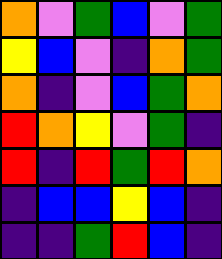[["orange", "violet", "green", "blue", "violet", "green"], ["yellow", "blue", "violet", "indigo", "orange", "green"], ["orange", "indigo", "violet", "blue", "green", "orange"], ["red", "orange", "yellow", "violet", "green", "indigo"], ["red", "indigo", "red", "green", "red", "orange"], ["indigo", "blue", "blue", "yellow", "blue", "indigo"], ["indigo", "indigo", "green", "red", "blue", "indigo"]]